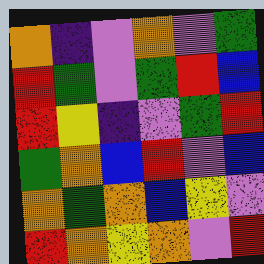[["orange", "indigo", "violet", "orange", "violet", "green"], ["red", "green", "violet", "green", "red", "blue"], ["red", "yellow", "indigo", "violet", "green", "red"], ["green", "orange", "blue", "red", "violet", "blue"], ["orange", "green", "orange", "blue", "yellow", "violet"], ["red", "orange", "yellow", "orange", "violet", "red"]]